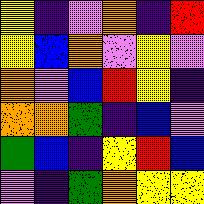[["yellow", "indigo", "violet", "orange", "indigo", "red"], ["yellow", "blue", "orange", "violet", "yellow", "violet"], ["orange", "violet", "blue", "red", "yellow", "indigo"], ["orange", "orange", "green", "indigo", "blue", "violet"], ["green", "blue", "indigo", "yellow", "red", "blue"], ["violet", "indigo", "green", "orange", "yellow", "yellow"]]